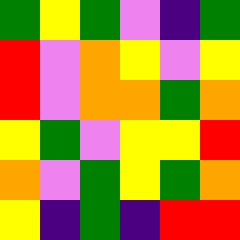[["green", "yellow", "green", "violet", "indigo", "green"], ["red", "violet", "orange", "yellow", "violet", "yellow"], ["red", "violet", "orange", "orange", "green", "orange"], ["yellow", "green", "violet", "yellow", "yellow", "red"], ["orange", "violet", "green", "yellow", "green", "orange"], ["yellow", "indigo", "green", "indigo", "red", "red"]]